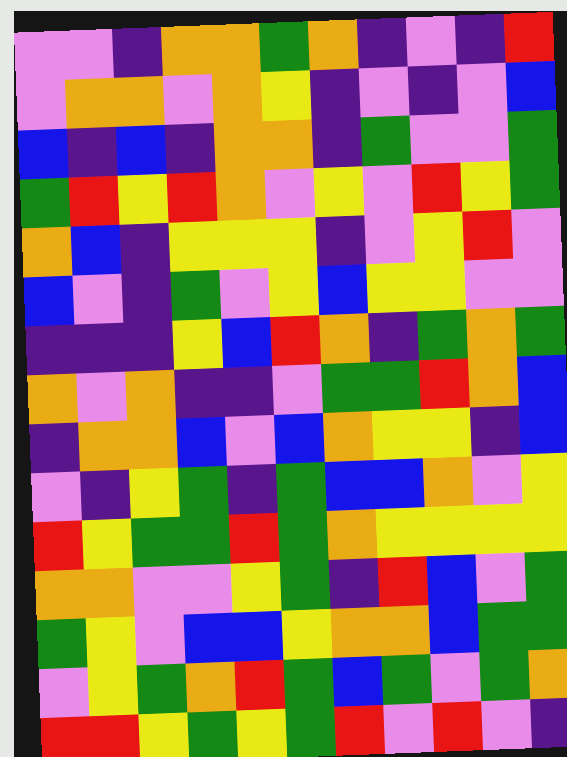[["violet", "violet", "indigo", "orange", "orange", "green", "orange", "indigo", "violet", "indigo", "red"], ["violet", "orange", "orange", "violet", "orange", "yellow", "indigo", "violet", "indigo", "violet", "blue"], ["blue", "indigo", "blue", "indigo", "orange", "orange", "indigo", "green", "violet", "violet", "green"], ["green", "red", "yellow", "red", "orange", "violet", "yellow", "violet", "red", "yellow", "green"], ["orange", "blue", "indigo", "yellow", "yellow", "yellow", "indigo", "violet", "yellow", "red", "violet"], ["blue", "violet", "indigo", "green", "violet", "yellow", "blue", "yellow", "yellow", "violet", "violet"], ["indigo", "indigo", "indigo", "yellow", "blue", "red", "orange", "indigo", "green", "orange", "green"], ["orange", "violet", "orange", "indigo", "indigo", "violet", "green", "green", "red", "orange", "blue"], ["indigo", "orange", "orange", "blue", "violet", "blue", "orange", "yellow", "yellow", "indigo", "blue"], ["violet", "indigo", "yellow", "green", "indigo", "green", "blue", "blue", "orange", "violet", "yellow"], ["red", "yellow", "green", "green", "red", "green", "orange", "yellow", "yellow", "yellow", "yellow"], ["orange", "orange", "violet", "violet", "yellow", "green", "indigo", "red", "blue", "violet", "green"], ["green", "yellow", "violet", "blue", "blue", "yellow", "orange", "orange", "blue", "green", "green"], ["violet", "yellow", "green", "orange", "red", "green", "blue", "green", "violet", "green", "orange"], ["red", "red", "yellow", "green", "yellow", "green", "red", "violet", "red", "violet", "indigo"]]